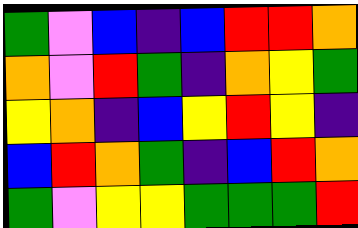[["green", "violet", "blue", "indigo", "blue", "red", "red", "orange"], ["orange", "violet", "red", "green", "indigo", "orange", "yellow", "green"], ["yellow", "orange", "indigo", "blue", "yellow", "red", "yellow", "indigo"], ["blue", "red", "orange", "green", "indigo", "blue", "red", "orange"], ["green", "violet", "yellow", "yellow", "green", "green", "green", "red"]]